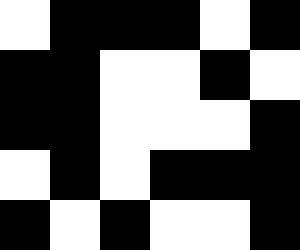[["white", "black", "black", "black", "white", "black"], ["black", "black", "white", "white", "black", "white"], ["black", "black", "white", "white", "white", "black"], ["white", "black", "white", "black", "black", "black"], ["black", "white", "black", "white", "white", "black"]]